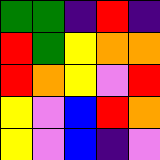[["green", "green", "indigo", "red", "indigo"], ["red", "green", "yellow", "orange", "orange"], ["red", "orange", "yellow", "violet", "red"], ["yellow", "violet", "blue", "red", "orange"], ["yellow", "violet", "blue", "indigo", "violet"]]